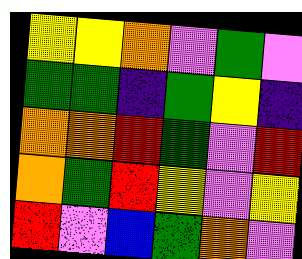[["yellow", "yellow", "orange", "violet", "green", "violet"], ["green", "green", "indigo", "green", "yellow", "indigo"], ["orange", "orange", "red", "green", "violet", "red"], ["orange", "green", "red", "yellow", "violet", "yellow"], ["red", "violet", "blue", "green", "orange", "violet"]]